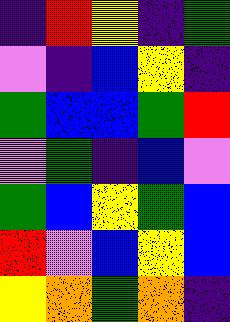[["indigo", "red", "yellow", "indigo", "green"], ["violet", "indigo", "blue", "yellow", "indigo"], ["green", "blue", "blue", "green", "red"], ["violet", "green", "indigo", "blue", "violet"], ["green", "blue", "yellow", "green", "blue"], ["red", "violet", "blue", "yellow", "blue"], ["yellow", "orange", "green", "orange", "indigo"]]